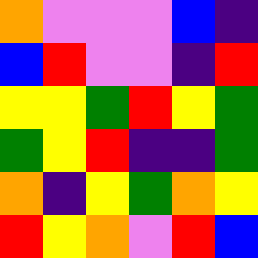[["orange", "violet", "violet", "violet", "blue", "indigo"], ["blue", "red", "violet", "violet", "indigo", "red"], ["yellow", "yellow", "green", "red", "yellow", "green"], ["green", "yellow", "red", "indigo", "indigo", "green"], ["orange", "indigo", "yellow", "green", "orange", "yellow"], ["red", "yellow", "orange", "violet", "red", "blue"]]